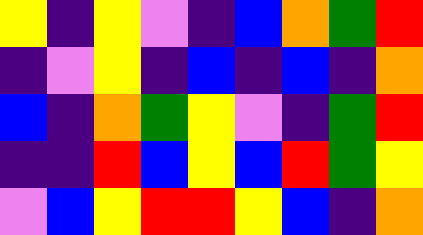[["yellow", "indigo", "yellow", "violet", "indigo", "blue", "orange", "green", "red"], ["indigo", "violet", "yellow", "indigo", "blue", "indigo", "blue", "indigo", "orange"], ["blue", "indigo", "orange", "green", "yellow", "violet", "indigo", "green", "red"], ["indigo", "indigo", "red", "blue", "yellow", "blue", "red", "green", "yellow"], ["violet", "blue", "yellow", "red", "red", "yellow", "blue", "indigo", "orange"]]